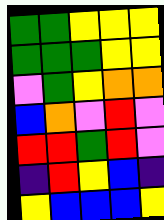[["green", "green", "yellow", "yellow", "yellow"], ["green", "green", "green", "yellow", "yellow"], ["violet", "green", "yellow", "orange", "orange"], ["blue", "orange", "violet", "red", "violet"], ["red", "red", "green", "red", "violet"], ["indigo", "red", "yellow", "blue", "indigo"], ["yellow", "blue", "blue", "blue", "yellow"]]